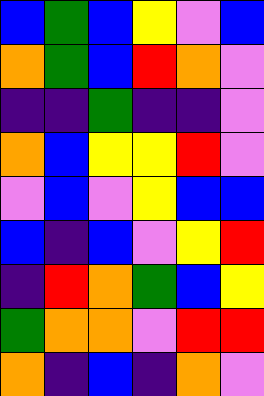[["blue", "green", "blue", "yellow", "violet", "blue"], ["orange", "green", "blue", "red", "orange", "violet"], ["indigo", "indigo", "green", "indigo", "indigo", "violet"], ["orange", "blue", "yellow", "yellow", "red", "violet"], ["violet", "blue", "violet", "yellow", "blue", "blue"], ["blue", "indigo", "blue", "violet", "yellow", "red"], ["indigo", "red", "orange", "green", "blue", "yellow"], ["green", "orange", "orange", "violet", "red", "red"], ["orange", "indigo", "blue", "indigo", "orange", "violet"]]